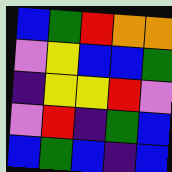[["blue", "green", "red", "orange", "orange"], ["violet", "yellow", "blue", "blue", "green"], ["indigo", "yellow", "yellow", "red", "violet"], ["violet", "red", "indigo", "green", "blue"], ["blue", "green", "blue", "indigo", "blue"]]